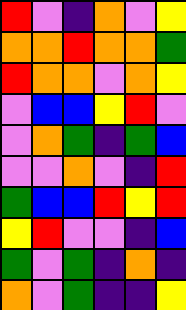[["red", "violet", "indigo", "orange", "violet", "yellow"], ["orange", "orange", "red", "orange", "orange", "green"], ["red", "orange", "orange", "violet", "orange", "yellow"], ["violet", "blue", "blue", "yellow", "red", "violet"], ["violet", "orange", "green", "indigo", "green", "blue"], ["violet", "violet", "orange", "violet", "indigo", "red"], ["green", "blue", "blue", "red", "yellow", "red"], ["yellow", "red", "violet", "violet", "indigo", "blue"], ["green", "violet", "green", "indigo", "orange", "indigo"], ["orange", "violet", "green", "indigo", "indigo", "yellow"]]